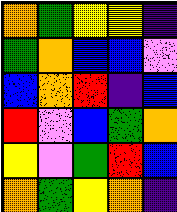[["orange", "green", "yellow", "yellow", "indigo"], ["green", "orange", "blue", "blue", "violet"], ["blue", "orange", "red", "indigo", "blue"], ["red", "violet", "blue", "green", "orange"], ["yellow", "violet", "green", "red", "blue"], ["orange", "green", "yellow", "orange", "indigo"]]